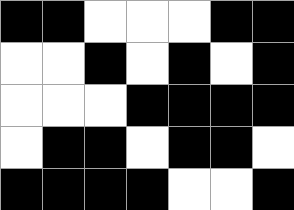[["black", "black", "white", "white", "white", "black", "black"], ["white", "white", "black", "white", "black", "white", "black"], ["white", "white", "white", "black", "black", "black", "black"], ["white", "black", "black", "white", "black", "black", "white"], ["black", "black", "black", "black", "white", "white", "black"]]